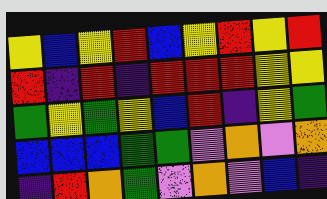[["yellow", "blue", "yellow", "red", "blue", "yellow", "red", "yellow", "red"], ["red", "indigo", "red", "indigo", "red", "red", "red", "yellow", "yellow"], ["green", "yellow", "green", "yellow", "blue", "red", "indigo", "yellow", "green"], ["blue", "blue", "blue", "green", "green", "violet", "orange", "violet", "orange"], ["indigo", "red", "orange", "green", "violet", "orange", "violet", "blue", "indigo"]]